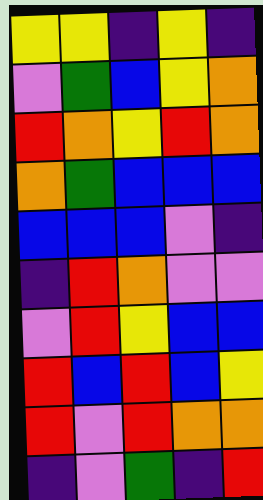[["yellow", "yellow", "indigo", "yellow", "indigo"], ["violet", "green", "blue", "yellow", "orange"], ["red", "orange", "yellow", "red", "orange"], ["orange", "green", "blue", "blue", "blue"], ["blue", "blue", "blue", "violet", "indigo"], ["indigo", "red", "orange", "violet", "violet"], ["violet", "red", "yellow", "blue", "blue"], ["red", "blue", "red", "blue", "yellow"], ["red", "violet", "red", "orange", "orange"], ["indigo", "violet", "green", "indigo", "red"]]